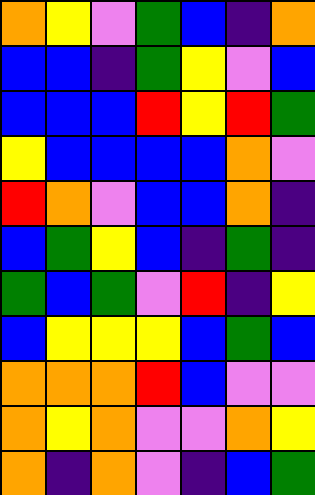[["orange", "yellow", "violet", "green", "blue", "indigo", "orange"], ["blue", "blue", "indigo", "green", "yellow", "violet", "blue"], ["blue", "blue", "blue", "red", "yellow", "red", "green"], ["yellow", "blue", "blue", "blue", "blue", "orange", "violet"], ["red", "orange", "violet", "blue", "blue", "orange", "indigo"], ["blue", "green", "yellow", "blue", "indigo", "green", "indigo"], ["green", "blue", "green", "violet", "red", "indigo", "yellow"], ["blue", "yellow", "yellow", "yellow", "blue", "green", "blue"], ["orange", "orange", "orange", "red", "blue", "violet", "violet"], ["orange", "yellow", "orange", "violet", "violet", "orange", "yellow"], ["orange", "indigo", "orange", "violet", "indigo", "blue", "green"]]